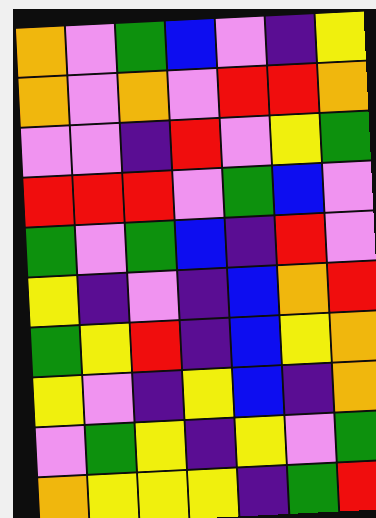[["orange", "violet", "green", "blue", "violet", "indigo", "yellow"], ["orange", "violet", "orange", "violet", "red", "red", "orange"], ["violet", "violet", "indigo", "red", "violet", "yellow", "green"], ["red", "red", "red", "violet", "green", "blue", "violet"], ["green", "violet", "green", "blue", "indigo", "red", "violet"], ["yellow", "indigo", "violet", "indigo", "blue", "orange", "red"], ["green", "yellow", "red", "indigo", "blue", "yellow", "orange"], ["yellow", "violet", "indigo", "yellow", "blue", "indigo", "orange"], ["violet", "green", "yellow", "indigo", "yellow", "violet", "green"], ["orange", "yellow", "yellow", "yellow", "indigo", "green", "red"]]